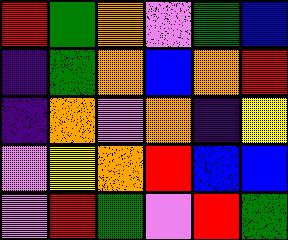[["red", "green", "orange", "violet", "green", "blue"], ["indigo", "green", "orange", "blue", "orange", "red"], ["indigo", "orange", "violet", "orange", "indigo", "yellow"], ["violet", "yellow", "orange", "red", "blue", "blue"], ["violet", "red", "green", "violet", "red", "green"]]